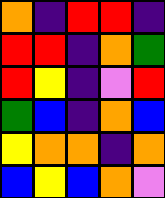[["orange", "indigo", "red", "red", "indigo"], ["red", "red", "indigo", "orange", "green"], ["red", "yellow", "indigo", "violet", "red"], ["green", "blue", "indigo", "orange", "blue"], ["yellow", "orange", "orange", "indigo", "orange"], ["blue", "yellow", "blue", "orange", "violet"]]